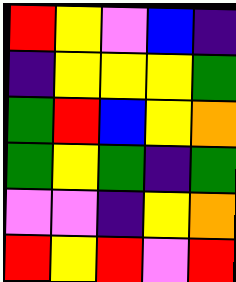[["red", "yellow", "violet", "blue", "indigo"], ["indigo", "yellow", "yellow", "yellow", "green"], ["green", "red", "blue", "yellow", "orange"], ["green", "yellow", "green", "indigo", "green"], ["violet", "violet", "indigo", "yellow", "orange"], ["red", "yellow", "red", "violet", "red"]]